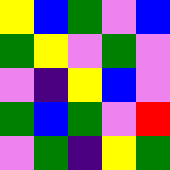[["yellow", "blue", "green", "violet", "blue"], ["green", "yellow", "violet", "green", "violet"], ["violet", "indigo", "yellow", "blue", "violet"], ["green", "blue", "green", "violet", "red"], ["violet", "green", "indigo", "yellow", "green"]]